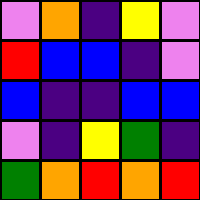[["violet", "orange", "indigo", "yellow", "violet"], ["red", "blue", "blue", "indigo", "violet"], ["blue", "indigo", "indigo", "blue", "blue"], ["violet", "indigo", "yellow", "green", "indigo"], ["green", "orange", "red", "orange", "red"]]